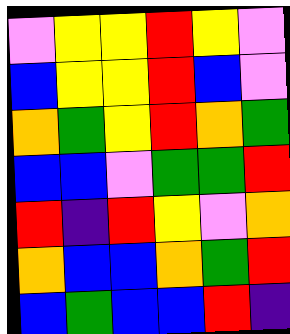[["violet", "yellow", "yellow", "red", "yellow", "violet"], ["blue", "yellow", "yellow", "red", "blue", "violet"], ["orange", "green", "yellow", "red", "orange", "green"], ["blue", "blue", "violet", "green", "green", "red"], ["red", "indigo", "red", "yellow", "violet", "orange"], ["orange", "blue", "blue", "orange", "green", "red"], ["blue", "green", "blue", "blue", "red", "indigo"]]